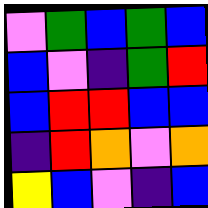[["violet", "green", "blue", "green", "blue"], ["blue", "violet", "indigo", "green", "red"], ["blue", "red", "red", "blue", "blue"], ["indigo", "red", "orange", "violet", "orange"], ["yellow", "blue", "violet", "indigo", "blue"]]